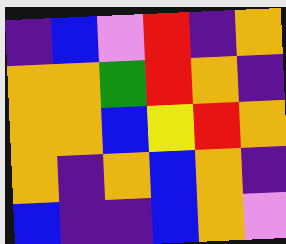[["indigo", "blue", "violet", "red", "indigo", "orange"], ["orange", "orange", "green", "red", "orange", "indigo"], ["orange", "orange", "blue", "yellow", "red", "orange"], ["orange", "indigo", "orange", "blue", "orange", "indigo"], ["blue", "indigo", "indigo", "blue", "orange", "violet"]]